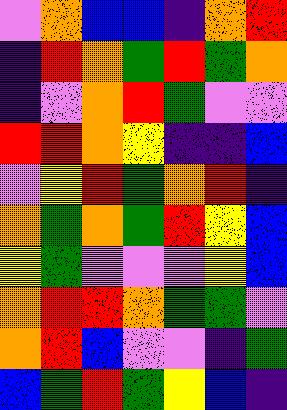[["violet", "orange", "blue", "blue", "indigo", "orange", "red"], ["indigo", "red", "orange", "green", "red", "green", "orange"], ["indigo", "violet", "orange", "red", "green", "violet", "violet"], ["red", "red", "orange", "yellow", "indigo", "indigo", "blue"], ["violet", "yellow", "red", "green", "orange", "red", "indigo"], ["orange", "green", "orange", "green", "red", "yellow", "blue"], ["yellow", "green", "violet", "violet", "violet", "yellow", "blue"], ["orange", "red", "red", "orange", "green", "green", "violet"], ["orange", "red", "blue", "violet", "violet", "indigo", "green"], ["blue", "green", "red", "green", "yellow", "blue", "indigo"]]